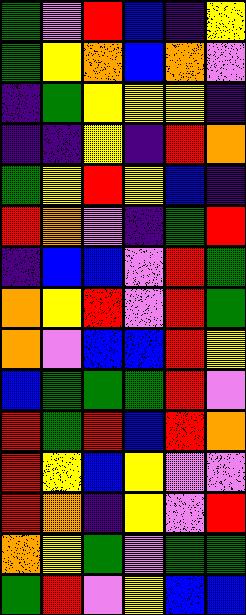[["green", "violet", "red", "blue", "indigo", "yellow"], ["green", "yellow", "orange", "blue", "orange", "violet"], ["indigo", "green", "yellow", "yellow", "yellow", "indigo"], ["indigo", "indigo", "yellow", "indigo", "red", "orange"], ["green", "yellow", "red", "yellow", "blue", "indigo"], ["red", "orange", "violet", "indigo", "green", "red"], ["indigo", "blue", "blue", "violet", "red", "green"], ["orange", "yellow", "red", "violet", "red", "green"], ["orange", "violet", "blue", "blue", "red", "yellow"], ["blue", "green", "green", "green", "red", "violet"], ["red", "green", "red", "blue", "red", "orange"], ["red", "yellow", "blue", "yellow", "violet", "violet"], ["red", "orange", "indigo", "yellow", "violet", "red"], ["orange", "yellow", "green", "violet", "green", "green"], ["green", "red", "violet", "yellow", "blue", "blue"]]